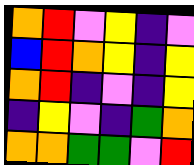[["orange", "red", "violet", "yellow", "indigo", "violet"], ["blue", "red", "orange", "yellow", "indigo", "yellow"], ["orange", "red", "indigo", "violet", "indigo", "yellow"], ["indigo", "yellow", "violet", "indigo", "green", "orange"], ["orange", "orange", "green", "green", "violet", "red"]]